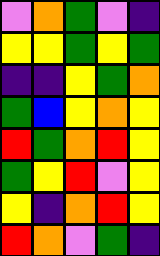[["violet", "orange", "green", "violet", "indigo"], ["yellow", "yellow", "green", "yellow", "green"], ["indigo", "indigo", "yellow", "green", "orange"], ["green", "blue", "yellow", "orange", "yellow"], ["red", "green", "orange", "red", "yellow"], ["green", "yellow", "red", "violet", "yellow"], ["yellow", "indigo", "orange", "red", "yellow"], ["red", "orange", "violet", "green", "indigo"]]